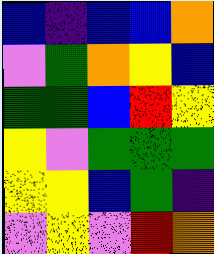[["blue", "indigo", "blue", "blue", "orange"], ["violet", "green", "orange", "yellow", "blue"], ["green", "green", "blue", "red", "yellow"], ["yellow", "violet", "green", "green", "green"], ["yellow", "yellow", "blue", "green", "indigo"], ["violet", "yellow", "violet", "red", "orange"]]